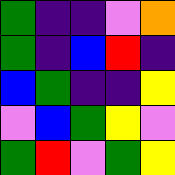[["green", "indigo", "indigo", "violet", "orange"], ["green", "indigo", "blue", "red", "indigo"], ["blue", "green", "indigo", "indigo", "yellow"], ["violet", "blue", "green", "yellow", "violet"], ["green", "red", "violet", "green", "yellow"]]